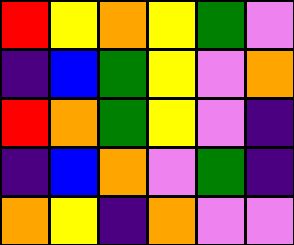[["red", "yellow", "orange", "yellow", "green", "violet"], ["indigo", "blue", "green", "yellow", "violet", "orange"], ["red", "orange", "green", "yellow", "violet", "indigo"], ["indigo", "blue", "orange", "violet", "green", "indigo"], ["orange", "yellow", "indigo", "orange", "violet", "violet"]]